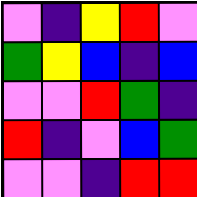[["violet", "indigo", "yellow", "red", "violet"], ["green", "yellow", "blue", "indigo", "blue"], ["violet", "violet", "red", "green", "indigo"], ["red", "indigo", "violet", "blue", "green"], ["violet", "violet", "indigo", "red", "red"]]